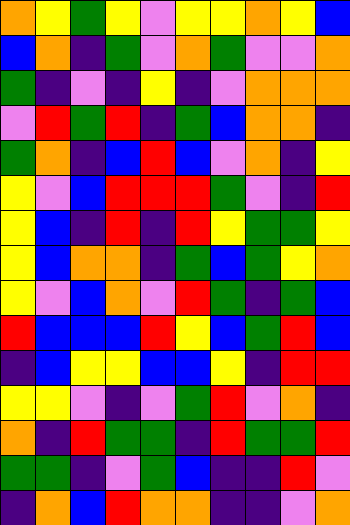[["orange", "yellow", "green", "yellow", "violet", "yellow", "yellow", "orange", "yellow", "blue"], ["blue", "orange", "indigo", "green", "violet", "orange", "green", "violet", "violet", "orange"], ["green", "indigo", "violet", "indigo", "yellow", "indigo", "violet", "orange", "orange", "orange"], ["violet", "red", "green", "red", "indigo", "green", "blue", "orange", "orange", "indigo"], ["green", "orange", "indigo", "blue", "red", "blue", "violet", "orange", "indigo", "yellow"], ["yellow", "violet", "blue", "red", "red", "red", "green", "violet", "indigo", "red"], ["yellow", "blue", "indigo", "red", "indigo", "red", "yellow", "green", "green", "yellow"], ["yellow", "blue", "orange", "orange", "indigo", "green", "blue", "green", "yellow", "orange"], ["yellow", "violet", "blue", "orange", "violet", "red", "green", "indigo", "green", "blue"], ["red", "blue", "blue", "blue", "red", "yellow", "blue", "green", "red", "blue"], ["indigo", "blue", "yellow", "yellow", "blue", "blue", "yellow", "indigo", "red", "red"], ["yellow", "yellow", "violet", "indigo", "violet", "green", "red", "violet", "orange", "indigo"], ["orange", "indigo", "red", "green", "green", "indigo", "red", "green", "green", "red"], ["green", "green", "indigo", "violet", "green", "blue", "indigo", "indigo", "red", "violet"], ["indigo", "orange", "blue", "red", "orange", "orange", "indigo", "indigo", "violet", "orange"]]